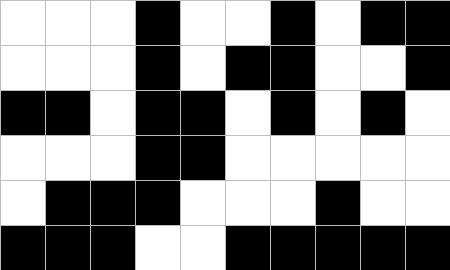[["white", "white", "white", "black", "white", "white", "black", "white", "black", "black"], ["white", "white", "white", "black", "white", "black", "black", "white", "white", "black"], ["black", "black", "white", "black", "black", "white", "black", "white", "black", "white"], ["white", "white", "white", "black", "black", "white", "white", "white", "white", "white"], ["white", "black", "black", "black", "white", "white", "white", "black", "white", "white"], ["black", "black", "black", "white", "white", "black", "black", "black", "black", "black"]]